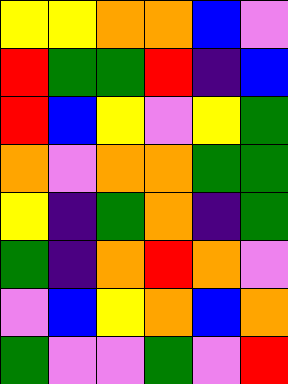[["yellow", "yellow", "orange", "orange", "blue", "violet"], ["red", "green", "green", "red", "indigo", "blue"], ["red", "blue", "yellow", "violet", "yellow", "green"], ["orange", "violet", "orange", "orange", "green", "green"], ["yellow", "indigo", "green", "orange", "indigo", "green"], ["green", "indigo", "orange", "red", "orange", "violet"], ["violet", "blue", "yellow", "orange", "blue", "orange"], ["green", "violet", "violet", "green", "violet", "red"]]